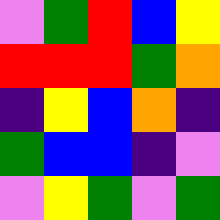[["violet", "green", "red", "blue", "yellow"], ["red", "red", "red", "green", "orange"], ["indigo", "yellow", "blue", "orange", "indigo"], ["green", "blue", "blue", "indigo", "violet"], ["violet", "yellow", "green", "violet", "green"]]